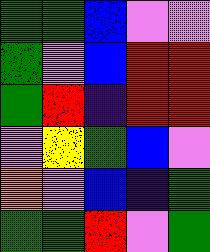[["green", "green", "blue", "violet", "violet"], ["green", "violet", "blue", "red", "red"], ["green", "red", "indigo", "red", "red"], ["violet", "yellow", "green", "blue", "violet"], ["orange", "violet", "blue", "indigo", "green"], ["green", "green", "red", "violet", "green"]]